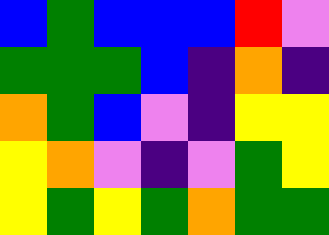[["blue", "green", "blue", "blue", "blue", "red", "violet"], ["green", "green", "green", "blue", "indigo", "orange", "indigo"], ["orange", "green", "blue", "violet", "indigo", "yellow", "yellow"], ["yellow", "orange", "violet", "indigo", "violet", "green", "yellow"], ["yellow", "green", "yellow", "green", "orange", "green", "green"]]